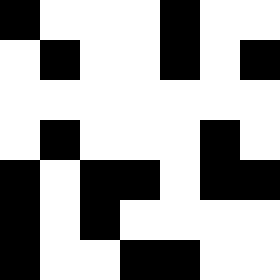[["black", "white", "white", "white", "black", "white", "white"], ["white", "black", "white", "white", "black", "white", "black"], ["white", "white", "white", "white", "white", "white", "white"], ["white", "black", "white", "white", "white", "black", "white"], ["black", "white", "black", "black", "white", "black", "black"], ["black", "white", "black", "white", "white", "white", "white"], ["black", "white", "white", "black", "black", "white", "white"]]